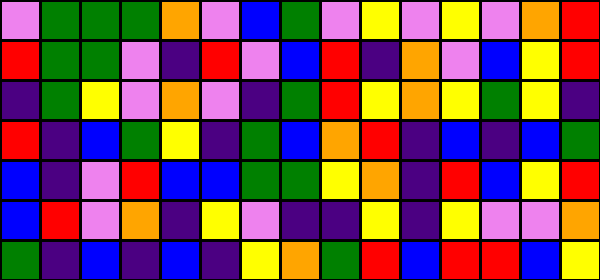[["violet", "green", "green", "green", "orange", "violet", "blue", "green", "violet", "yellow", "violet", "yellow", "violet", "orange", "red"], ["red", "green", "green", "violet", "indigo", "red", "violet", "blue", "red", "indigo", "orange", "violet", "blue", "yellow", "red"], ["indigo", "green", "yellow", "violet", "orange", "violet", "indigo", "green", "red", "yellow", "orange", "yellow", "green", "yellow", "indigo"], ["red", "indigo", "blue", "green", "yellow", "indigo", "green", "blue", "orange", "red", "indigo", "blue", "indigo", "blue", "green"], ["blue", "indigo", "violet", "red", "blue", "blue", "green", "green", "yellow", "orange", "indigo", "red", "blue", "yellow", "red"], ["blue", "red", "violet", "orange", "indigo", "yellow", "violet", "indigo", "indigo", "yellow", "indigo", "yellow", "violet", "violet", "orange"], ["green", "indigo", "blue", "indigo", "blue", "indigo", "yellow", "orange", "green", "red", "blue", "red", "red", "blue", "yellow"]]